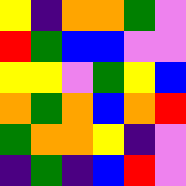[["yellow", "indigo", "orange", "orange", "green", "violet"], ["red", "green", "blue", "blue", "violet", "violet"], ["yellow", "yellow", "violet", "green", "yellow", "blue"], ["orange", "green", "orange", "blue", "orange", "red"], ["green", "orange", "orange", "yellow", "indigo", "violet"], ["indigo", "green", "indigo", "blue", "red", "violet"]]